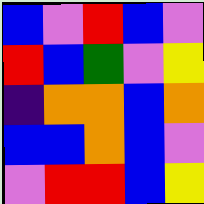[["blue", "violet", "red", "blue", "violet"], ["red", "blue", "green", "violet", "yellow"], ["indigo", "orange", "orange", "blue", "orange"], ["blue", "blue", "orange", "blue", "violet"], ["violet", "red", "red", "blue", "yellow"]]